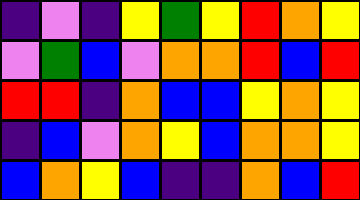[["indigo", "violet", "indigo", "yellow", "green", "yellow", "red", "orange", "yellow"], ["violet", "green", "blue", "violet", "orange", "orange", "red", "blue", "red"], ["red", "red", "indigo", "orange", "blue", "blue", "yellow", "orange", "yellow"], ["indigo", "blue", "violet", "orange", "yellow", "blue", "orange", "orange", "yellow"], ["blue", "orange", "yellow", "blue", "indigo", "indigo", "orange", "blue", "red"]]